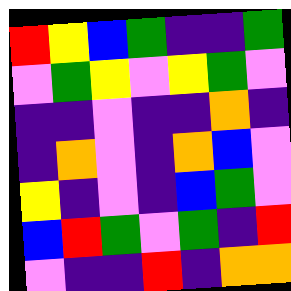[["red", "yellow", "blue", "green", "indigo", "indigo", "green"], ["violet", "green", "yellow", "violet", "yellow", "green", "violet"], ["indigo", "indigo", "violet", "indigo", "indigo", "orange", "indigo"], ["indigo", "orange", "violet", "indigo", "orange", "blue", "violet"], ["yellow", "indigo", "violet", "indigo", "blue", "green", "violet"], ["blue", "red", "green", "violet", "green", "indigo", "red"], ["violet", "indigo", "indigo", "red", "indigo", "orange", "orange"]]